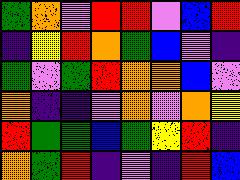[["green", "orange", "violet", "red", "red", "violet", "blue", "red"], ["indigo", "yellow", "red", "orange", "green", "blue", "violet", "indigo"], ["green", "violet", "green", "red", "orange", "orange", "blue", "violet"], ["orange", "indigo", "indigo", "violet", "orange", "violet", "orange", "yellow"], ["red", "green", "green", "blue", "green", "yellow", "red", "indigo"], ["orange", "green", "red", "indigo", "violet", "indigo", "red", "blue"]]